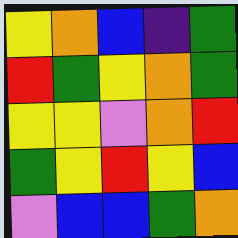[["yellow", "orange", "blue", "indigo", "green"], ["red", "green", "yellow", "orange", "green"], ["yellow", "yellow", "violet", "orange", "red"], ["green", "yellow", "red", "yellow", "blue"], ["violet", "blue", "blue", "green", "orange"]]